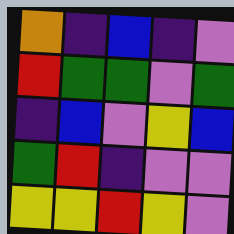[["orange", "indigo", "blue", "indigo", "violet"], ["red", "green", "green", "violet", "green"], ["indigo", "blue", "violet", "yellow", "blue"], ["green", "red", "indigo", "violet", "violet"], ["yellow", "yellow", "red", "yellow", "violet"]]